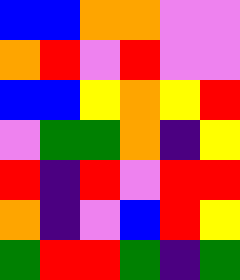[["blue", "blue", "orange", "orange", "violet", "violet"], ["orange", "red", "violet", "red", "violet", "violet"], ["blue", "blue", "yellow", "orange", "yellow", "red"], ["violet", "green", "green", "orange", "indigo", "yellow"], ["red", "indigo", "red", "violet", "red", "red"], ["orange", "indigo", "violet", "blue", "red", "yellow"], ["green", "red", "red", "green", "indigo", "green"]]